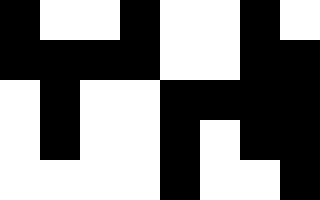[["black", "white", "white", "black", "white", "white", "black", "white"], ["black", "black", "black", "black", "white", "white", "black", "black"], ["white", "black", "white", "white", "black", "black", "black", "black"], ["white", "black", "white", "white", "black", "white", "black", "black"], ["white", "white", "white", "white", "black", "white", "white", "black"]]